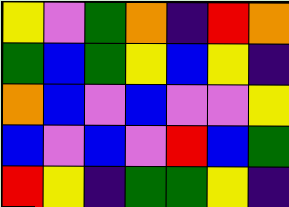[["yellow", "violet", "green", "orange", "indigo", "red", "orange"], ["green", "blue", "green", "yellow", "blue", "yellow", "indigo"], ["orange", "blue", "violet", "blue", "violet", "violet", "yellow"], ["blue", "violet", "blue", "violet", "red", "blue", "green"], ["red", "yellow", "indigo", "green", "green", "yellow", "indigo"]]